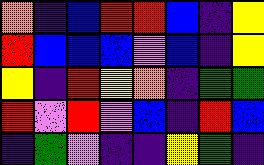[["orange", "indigo", "blue", "red", "red", "blue", "indigo", "yellow"], ["red", "blue", "blue", "blue", "violet", "blue", "indigo", "yellow"], ["yellow", "indigo", "red", "yellow", "orange", "indigo", "green", "green"], ["red", "violet", "red", "violet", "blue", "indigo", "red", "blue"], ["indigo", "green", "violet", "indigo", "indigo", "yellow", "green", "indigo"]]